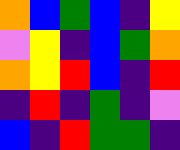[["orange", "blue", "green", "blue", "indigo", "yellow"], ["violet", "yellow", "indigo", "blue", "green", "orange"], ["orange", "yellow", "red", "blue", "indigo", "red"], ["indigo", "red", "indigo", "green", "indigo", "violet"], ["blue", "indigo", "red", "green", "green", "indigo"]]